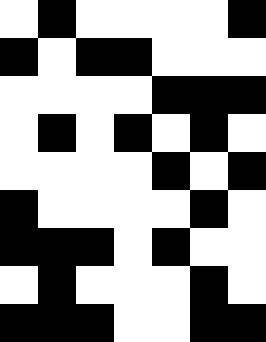[["white", "black", "white", "white", "white", "white", "black"], ["black", "white", "black", "black", "white", "white", "white"], ["white", "white", "white", "white", "black", "black", "black"], ["white", "black", "white", "black", "white", "black", "white"], ["white", "white", "white", "white", "black", "white", "black"], ["black", "white", "white", "white", "white", "black", "white"], ["black", "black", "black", "white", "black", "white", "white"], ["white", "black", "white", "white", "white", "black", "white"], ["black", "black", "black", "white", "white", "black", "black"]]